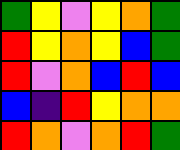[["green", "yellow", "violet", "yellow", "orange", "green"], ["red", "yellow", "orange", "yellow", "blue", "green"], ["red", "violet", "orange", "blue", "red", "blue"], ["blue", "indigo", "red", "yellow", "orange", "orange"], ["red", "orange", "violet", "orange", "red", "green"]]